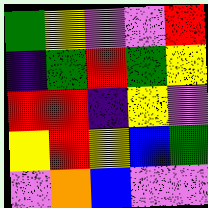[["green", "yellow", "violet", "violet", "red"], ["indigo", "green", "red", "green", "yellow"], ["red", "red", "indigo", "yellow", "violet"], ["yellow", "red", "yellow", "blue", "green"], ["violet", "orange", "blue", "violet", "violet"]]